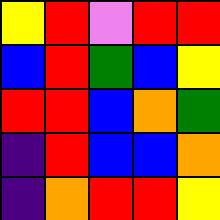[["yellow", "red", "violet", "red", "red"], ["blue", "red", "green", "blue", "yellow"], ["red", "red", "blue", "orange", "green"], ["indigo", "red", "blue", "blue", "orange"], ["indigo", "orange", "red", "red", "yellow"]]